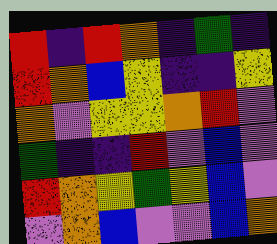[["red", "indigo", "red", "orange", "indigo", "green", "indigo"], ["red", "orange", "blue", "yellow", "indigo", "indigo", "yellow"], ["orange", "violet", "yellow", "yellow", "orange", "red", "violet"], ["green", "indigo", "indigo", "red", "violet", "blue", "violet"], ["red", "orange", "yellow", "green", "yellow", "blue", "violet"], ["violet", "orange", "blue", "violet", "violet", "blue", "orange"]]